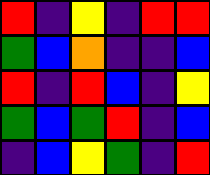[["red", "indigo", "yellow", "indigo", "red", "red"], ["green", "blue", "orange", "indigo", "indigo", "blue"], ["red", "indigo", "red", "blue", "indigo", "yellow"], ["green", "blue", "green", "red", "indigo", "blue"], ["indigo", "blue", "yellow", "green", "indigo", "red"]]